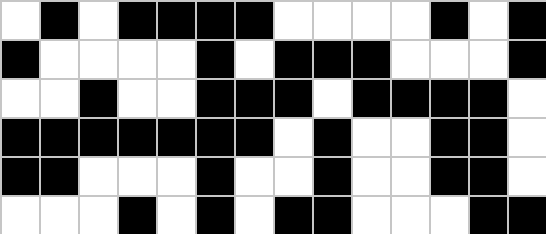[["white", "black", "white", "black", "black", "black", "black", "white", "white", "white", "white", "black", "white", "black"], ["black", "white", "white", "white", "white", "black", "white", "black", "black", "black", "white", "white", "white", "black"], ["white", "white", "black", "white", "white", "black", "black", "black", "white", "black", "black", "black", "black", "white"], ["black", "black", "black", "black", "black", "black", "black", "white", "black", "white", "white", "black", "black", "white"], ["black", "black", "white", "white", "white", "black", "white", "white", "black", "white", "white", "black", "black", "white"], ["white", "white", "white", "black", "white", "black", "white", "black", "black", "white", "white", "white", "black", "black"]]